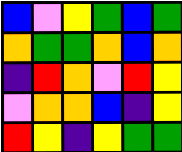[["blue", "violet", "yellow", "green", "blue", "green"], ["orange", "green", "green", "orange", "blue", "orange"], ["indigo", "red", "orange", "violet", "red", "yellow"], ["violet", "orange", "orange", "blue", "indigo", "yellow"], ["red", "yellow", "indigo", "yellow", "green", "green"]]